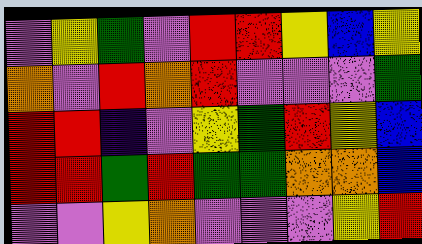[["violet", "yellow", "green", "violet", "red", "red", "yellow", "blue", "yellow"], ["orange", "violet", "red", "orange", "red", "violet", "violet", "violet", "green"], ["red", "red", "indigo", "violet", "yellow", "green", "red", "yellow", "blue"], ["red", "red", "green", "red", "green", "green", "orange", "orange", "blue"], ["violet", "violet", "yellow", "orange", "violet", "violet", "violet", "yellow", "red"]]